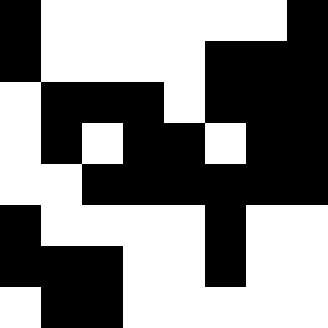[["black", "white", "white", "white", "white", "white", "white", "black"], ["black", "white", "white", "white", "white", "black", "black", "black"], ["white", "black", "black", "black", "white", "black", "black", "black"], ["white", "black", "white", "black", "black", "white", "black", "black"], ["white", "white", "black", "black", "black", "black", "black", "black"], ["black", "white", "white", "white", "white", "black", "white", "white"], ["black", "black", "black", "white", "white", "black", "white", "white"], ["white", "black", "black", "white", "white", "white", "white", "white"]]